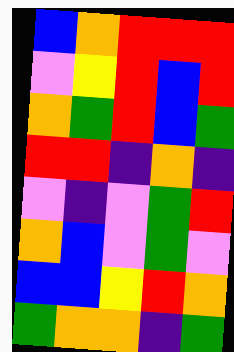[["blue", "orange", "red", "red", "red"], ["violet", "yellow", "red", "blue", "red"], ["orange", "green", "red", "blue", "green"], ["red", "red", "indigo", "orange", "indigo"], ["violet", "indigo", "violet", "green", "red"], ["orange", "blue", "violet", "green", "violet"], ["blue", "blue", "yellow", "red", "orange"], ["green", "orange", "orange", "indigo", "green"]]